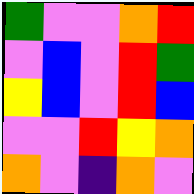[["green", "violet", "violet", "orange", "red"], ["violet", "blue", "violet", "red", "green"], ["yellow", "blue", "violet", "red", "blue"], ["violet", "violet", "red", "yellow", "orange"], ["orange", "violet", "indigo", "orange", "violet"]]